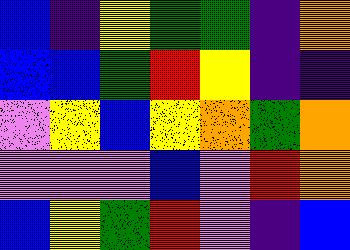[["blue", "indigo", "yellow", "green", "green", "indigo", "orange"], ["blue", "blue", "green", "red", "yellow", "indigo", "indigo"], ["violet", "yellow", "blue", "yellow", "orange", "green", "orange"], ["violet", "violet", "violet", "blue", "violet", "red", "orange"], ["blue", "yellow", "green", "red", "violet", "indigo", "blue"]]